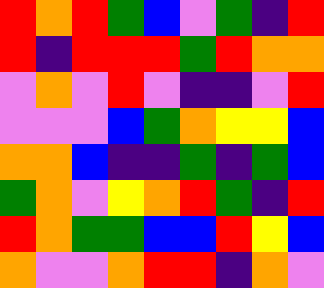[["red", "orange", "red", "green", "blue", "violet", "green", "indigo", "red"], ["red", "indigo", "red", "red", "red", "green", "red", "orange", "orange"], ["violet", "orange", "violet", "red", "violet", "indigo", "indigo", "violet", "red"], ["violet", "violet", "violet", "blue", "green", "orange", "yellow", "yellow", "blue"], ["orange", "orange", "blue", "indigo", "indigo", "green", "indigo", "green", "blue"], ["green", "orange", "violet", "yellow", "orange", "red", "green", "indigo", "red"], ["red", "orange", "green", "green", "blue", "blue", "red", "yellow", "blue"], ["orange", "violet", "violet", "orange", "red", "red", "indigo", "orange", "violet"]]